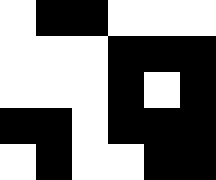[["white", "black", "black", "white", "white", "white"], ["white", "white", "white", "black", "black", "black"], ["white", "white", "white", "black", "white", "black"], ["black", "black", "white", "black", "black", "black"], ["white", "black", "white", "white", "black", "black"]]